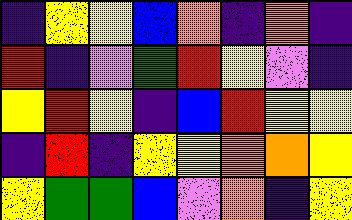[["indigo", "yellow", "yellow", "blue", "orange", "indigo", "orange", "indigo"], ["red", "indigo", "violet", "green", "red", "yellow", "violet", "indigo"], ["yellow", "red", "yellow", "indigo", "blue", "red", "yellow", "yellow"], ["indigo", "red", "indigo", "yellow", "yellow", "orange", "orange", "yellow"], ["yellow", "green", "green", "blue", "violet", "orange", "indigo", "yellow"]]